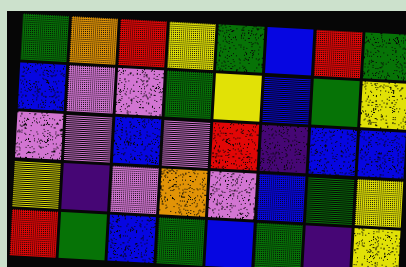[["green", "orange", "red", "yellow", "green", "blue", "red", "green"], ["blue", "violet", "violet", "green", "yellow", "blue", "green", "yellow"], ["violet", "violet", "blue", "violet", "red", "indigo", "blue", "blue"], ["yellow", "indigo", "violet", "orange", "violet", "blue", "green", "yellow"], ["red", "green", "blue", "green", "blue", "green", "indigo", "yellow"]]